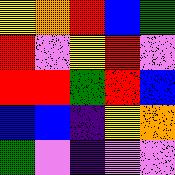[["yellow", "orange", "red", "blue", "green"], ["red", "violet", "yellow", "red", "violet"], ["red", "red", "green", "red", "blue"], ["blue", "blue", "indigo", "yellow", "orange"], ["green", "violet", "indigo", "violet", "violet"]]